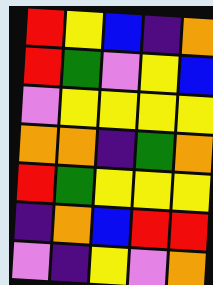[["red", "yellow", "blue", "indigo", "orange"], ["red", "green", "violet", "yellow", "blue"], ["violet", "yellow", "yellow", "yellow", "yellow"], ["orange", "orange", "indigo", "green", "orange"], ["red", "green", "yellow", "yellow", "yellow"], ["indigo", "orange", "blue", "red", "red"], ["violet", "indigo", "yellow", "violet", "orange"]]